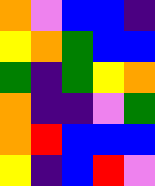[["orange", "violet", "blue", "blue", "indigo"], ["yellow", "orange", "green", "blue", "blue"], ["green", "indigo", "green", "yellow", "orange"], ["orange", "indigo", "indigo", "violet", "green"], ["orange", "red", "blue", "blue", "blue"], ["yellow", "indigo", "blue", "red", "violet"]]